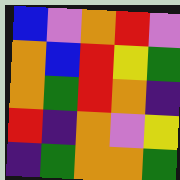[["blue", "violet", "orange", "red", "violet"], ["orange", "blue", "red", "yellow", "green"], ["orange", "green", "red", "orange", "indigo"], ["red", "indigo", "orange", "violet", "yellow"], ["indigo", "green", "orange", "orange", "green"]]